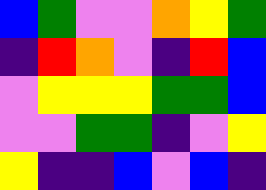[["blue", "green", "violet", "violet", "orange", "yellow", "green"], ["indigo", "red", "orange", "violet", "indigo", "red", "blue"], ["violet", "yellow", "yellow", "yellow", "green", "green", "blue"], ["violet", "violet", "green", "green", "indigo", "violet", "yellow"], ["yellow", "indigo", "indigo", "blue", "violet", "blue", "indigo"]]